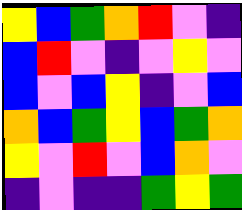[["yellow", "blue", "green", "orange", "red", "violet", "indigo"], ["blue", "red", "violet", "indigo", "violet", "yellow", "violet"], ["blue", "violet", "blue", "yellow", "indigo", "violet", "blue"], ["orange", "blue", "green", "yellow", "blue", "green", "orange"], ["yellow", "violet", "red", "violet", "blue", "orange", "violet"], ["indigo", "violet", "indigo", "indigo", "green", "yellow", "green"]]